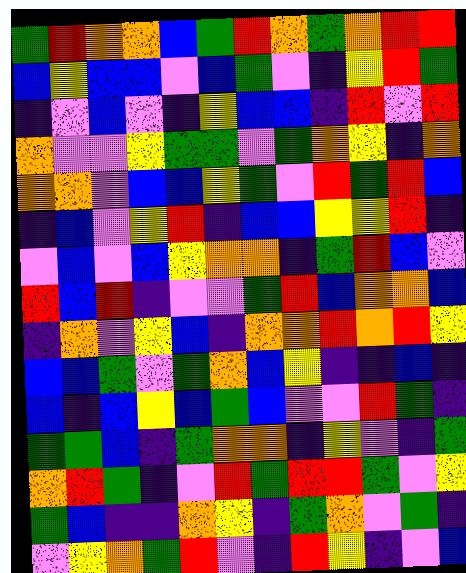[["green", "red", "orange", "orange", "blue", "green", "red", "orange", "green", "orange", "red", "red"], ["blue", "yellow", "blue", "blue", "violet", "blue", "green", "violet", "indigo", "yellow", "red", "green"], ["indigo", "violet", "blue", "violet", "indigo", "yellow", "blue", "blue", "indigo", "red", "violet", "red"], ["orange", "violet", "violet", "yellow", "green", "green", "violet", "green", "orange", "yellow", "indigo", "orange"], ["orange", "orange", "violet", "blue", "blue", "yellow", "green", "violet", "red", "green", "red", "blue"], ["indigo", "blue", "violet", "yellow", "red", "indigo", "blue", "blue", "yellow", "yellow", "red", "indigo"], ["violet", "blue", "violet", "blue", "yellow", "orange", "orange", "indigo", "green", "red", "blue", "violet"], ["red", "blue", "red", "indigo", "violet", "violet", "green", "red", "blue", "orange", "orange", "blue"], ["indigo", "orange", "violet", "yellow", "blue", "indigo", "orange", "orange", "red", "orange", "red", "yellow"], ["blue", "blue", "green", "violet", "green", "orange", "blue", "yellow", "indigo", "indigo", "blue", "indigo"], ["blue", "indigo", "blue", "yellow", "blue", "green", "blue", "violet", "violet", "red", "green", "indigo"], ["green", "green", "blue", "indigo", "green", "orange", "orange", "indigo", "yellow", "violet", "indigo", "green"], ["orange", "red", "green", "indigo", "violet", "red", "green", "red", "red", "green", "violet", "yellow"], ["green", "blue", "indigo", "indigo", "orange", "yellow", "indigo", "green", "orange", "violet", "green", "indigo"], ["violet", "yellow", "orange", "green", "red", "violet", "indigo", "red", "yellow", "indigo", "violet", "blue"]]